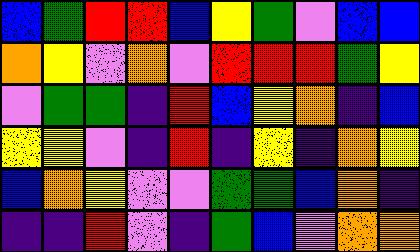[["blue", "green", "red", "red", "blue", "yellow", "green", "violet", "blue", "blue"], ["orange", "yellow", "violet", "orange", "violet", "red", "red", "red", "green", "yellow"], ["violet", "green", "green", "indigo", "red", "blue", "yellow", "orange", "indigo", "blue"], ["yellow", "yellow", "violet", "indigo", "red", "indigo", "yellow", "indigo", "orange", "yellow"], ["blue", "orange", "yellow", "violet", "violet", "green", "green", "blue", "orange", "indigo"], ["indigo", "indigo", "red", "violet", "indigo", "green", "blue", "violet", "orange", "orange"]]